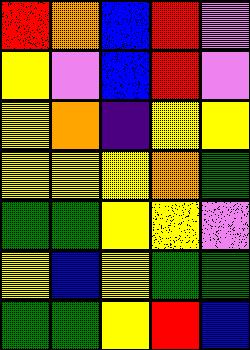[["red", "orange", "blue", "red", "violet"], ["yellow", "violet", "blue", "red", "violet"], ["yellow", "orange", "indigo", "yellow", "yellow"], ["yellow", "yellow", "yellow", "orange", "green"], ["green", "green", "yellow", "yellow", "violet"], ["yellow", "blue", "yellow", "green", "green"], ["green", "green", "yellow", "red", "blue"]]